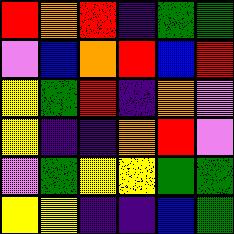[["red", "orange", "red", "indigo", "green", "green"], ["violet", "blue", "orange", "red", "blue", "red"], ["yellow", "green", "red", "indigo", "orange", "violet"], ["yellow", "indigo", "indigo", "orange", "red", "violet"], ["violet", "green", "yellow", "yellow", "green", "green"], ["yellow", "yellow", "indigo", "indigo", "blue", "green"]]